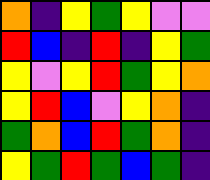[["orange", "indigo", "yellow", "green", "yellow", "violet", "violet"], ["red", "blue", "indigo", "red", "indigo", "yellow", "green"], ["yellow", "violet", "yellow", "red", "green", "yellow", "orange"], ["yellow", "red", "blue", "violet", "yellow", "orange", "indigo"], ["green", "orange", "blue", "red", "green", "orange", "indigo"], ["yellow", "green", "red", "green", "blue", "green", "indigo"]]